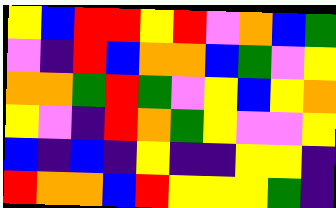[["yellow", "blue", "red", "red", "yellow", "red", "violet", "orange", "blue", "green"], ["violet", "indigo", "red", "blue", "orange", "orange", "blue", "green", "violet", "yellow"], ["orange", "orange", "green", "red", "green", "violet", "yellow", "blue", "yellow", "orange"], ["yellow", "violet", "indigo", "red", "orange", "green", "yellow", "violet", "violet", "yellow"], ["blue", "indigo", "blue", "indigo", "yellow", "indigo", "indigo", "yellow", "yellow", "indigo"], ["red", "orange", "orange", "blue", "red", "yellow", "yellow", "yellow", "green", "indigo"]]